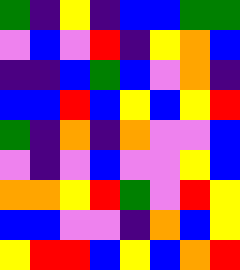[["green", "indigo", "yellow", "indigo", "blue", "blue", "green", "green"], ["violet", "blue", "violet", "red", "indigo", "yellow", "orange", "blue"], ["indigo", "indigo", "blue", "green", "blue", "violet", "orange", "indigo"], ["blue", "blue", "red", "blue", "yellow", "blue", "yellow", "red"], ["green", "indigo", "orange", "indigo", "orange", "violet", "violet", "blue"], ["violet", "indigo", "violet", "blue", "violet", "violet", "yellow", "blue"], ["orange", "orange", "yellow", "red", "green", "violet", "red", "yellow"], ["blue", "blue", "violet", "violet", "indigo", "orange", "blue", "yellow"], ["yellow", "red", "red", "blue", "yellow", "blue", "orange", "red"]]